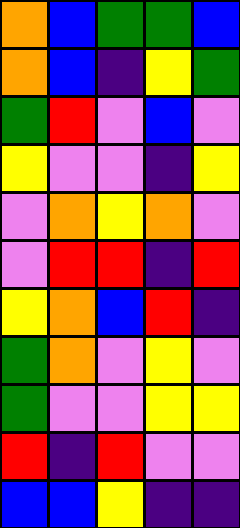[["orange", "blue", "green", "green", "blue"], ["orange", "blue", "indigo", "yellow", "green"], ["green", "red", "violet", "blue", "violet"], ["yellow", "violet", "violet", "indigo", "yellow"], ["violet", "orange", "yellow", "orange", "violet"], ["violet", "red", "red", "indigo", "red"], ["yellow", "orange", "blue", "red", "indigo"], ["green", "orange", "violet", "yellow", "violet"], ["green", "violet", "violet", "yellow", "yellow"], ["red", "indigo", "red", "violet", "violet"], ["blue", "blue", "yellow", "indigo", "indigo"]]